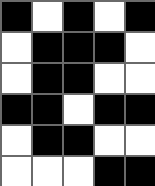[["black", "white", "black", "white", "black"], ["white", "black", "black", "black", "white"], ["white", "black", "black", "white", "white"], ["black", "black", "white", "black", "black"], ["white", "black", "black", "white", "white"], ["white", "white", "white", "black", "black"]]